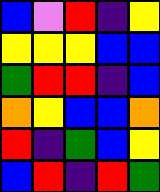[["blue", "violet", "red", "indigo", "yellow"], ["yellow", "yellow", "yellow", "blue", "blue"], ["green", "red", "red", "indigo", "blue"], ["orange", "yellow", "blue", "blue", "orange"], ["red", "indigo", "green", "blue", "yellow"], ["blue", "red", "indigo", "red", "green"]]